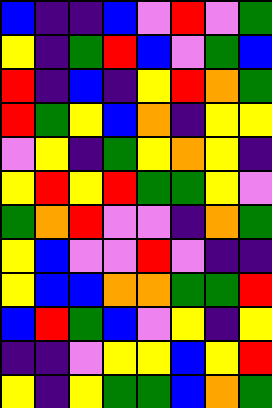[["blue", "indigo", "indigo", "blue", "violet", "red", "violet", "green"], ["yellow", "indigo", "green", "red", "blue", "violet", "green", "blue"], ["red", "indigo", "blue", "indigo", "yellow", "red", "orange", "green"], ["red", "green", "yellow", "blue", "orange", "indigo", "yellow", "yellow"], ["violet", "yellow", "indigo", "green", "yellow", "orange", "yellow", "indigo"], ["yellow", "red", "yellow", "red", "green", "green", "yellow", "violet"], ["green", "orange", "red", "violet", "violet", "indigo", "orange", "green"], ["yellow", "blue", "violet", "violet", "red", "violet", "indigo", "indigo"], ["yellow", "blue", "blue", "orange", "orange", "green", "green", "red"], ["blue", "red", "green", "blue", "violet", "yellow", "indigo", "yellow"], ["indigo", "indigo", "violet", "yellow", "yellow", "blue", "yellow", "red"], ["yellow", "indigo", "yellow", "green", "green", "blue", "orange", "green"]]